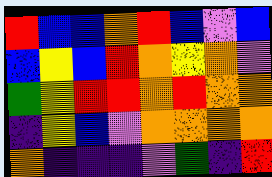[["red", "blue", "blue", "orange", "red", "blue", "violet", "blue"], ["blue", "yellow", "blue", "red", "orange", "yellow", "orange", "violet"], ["green", "yellow", "red", "red", "orange", "red", "orange", "orange"], ["indigo", "yellow", "blue", "violet", "orange", "orange", "orange", "orange"], ["orange", "indigo", "indigo", "indigo", "violet", "green", "indigo", "red"]]